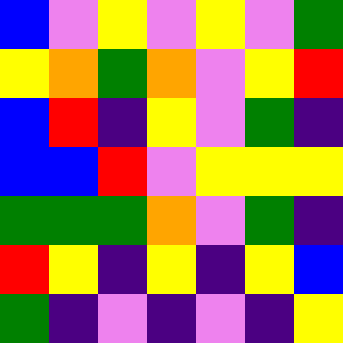[["blue", "violet", "yellow", "violet", "yellow", "violet", "green"], ["yellow", "orange", "green", "orange", "violet", "yellow", "red"], ["blue", "red", "indigo", "yellow", "violet", "green", "indigo"], ["blue", "blue", "red", "violet", "yellow", "yellow", "yellow"], ["green", "green", "green", "orange", "violet", "green", "indigo"], ["red", "yellow", "indigo", "yellow", "indigo", "yellow", "blue"], ["green", "indigo", "violet", "indigo", "violet", "indigo", "yellow"]]